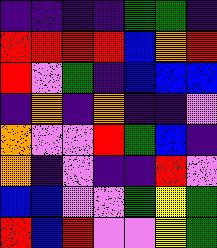[["indigo", "indigo", "indigo", "indigo", "green", "green", "indigo"], ["red", "red", "red", "red", "blue", "orange", "red"], ["red", "violet", "green", "indigo", "blue", "blue", "blue"], ["indigo", "orange", "indigo", "orange", "indigo", "indigo", "violet"], ["orange", "violet", "violet", "red", "green", "blue", "indigo"], ["orange", "indigo", "violet", "indigo", "indigo", "red", "violet"], ["blue", "blue", "violet", "violet", "green", "yellow", "green"], ["red", "blue", "red", "violet", "violet", "yellow", "green"]]